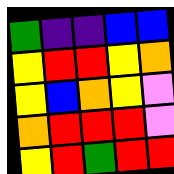[["green", "indigo", "indigo", "blue", "blue"], ["yellow", "red", "red", "yellow", "orange"], ["yellow", "blue", "orange", "yellow", "violet"], ["orange", "red", "red", "red", "violet"], ["yellow", "red", "green", "red", "red"]]